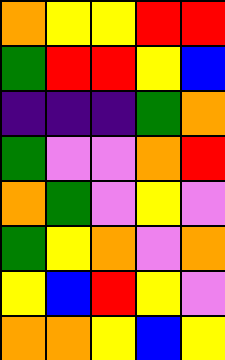[["orange", "yellow", "yellow", "red", "red"], ["green", "red", "red", "yellow", "blue"], ["indigo", "indigo", "indigo", "green", "orange"], ["green", "violet", "violet", "orange", "red"], ["orange", "green", "violet", "yellow", "violet"], ["green", "yellow", "orange", "violet", "orange"], ["yellow", "blue", "red", "yellow", "violet"], ["orange", "orange", "yellow", "blue", "yellow"]]